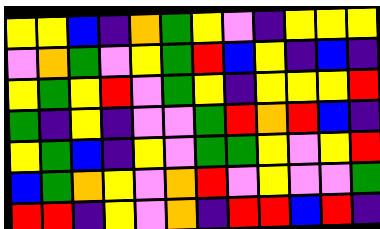[["yellow", "yellow", "blue", "indigo", "orange", "green", "yellow", "violet", "indigo", "yellow", "yellow", "yellow"], ["violet", "orange", "green", "violet", "yellow", "green", "red", "blue", "yellow", "indigo", "blue", "indigo"], ["yellow", "green", "yellow", "red", "violet", "green", "yellow", "indigo", "yellow", "yellow", "yellow", "red"], ["green", "indigo", "yellow", "indigo", "violet", "violet", "green", "red", "orange", "red", "blue", "indigo"], ["yellow", "green", "blue", "indigo", "yellow", "violet", "green", "green", "yellow", "violet", "yellow", "red"], ["blue", "green", "orange", "yellow", "violet", "orange", "red", "violet", "yellow", "violet", "violet", "green"], ["red", "red", "indigo", "yellow", "violet", "orange", "indigo", "red", "red", "blue", "red", "indigo"]]